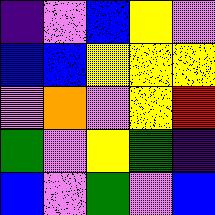[["indigo", "violet", "blue", "yellow", "violet"], ["blue", "blue", "yellow", "yellow", "yellow"], ["violet", "orange", "violet", "yellow", "red"], ["green", "violet", "yellow", "green", "indigo"], ["blue", "violet", "green", "violet", "blue"]]